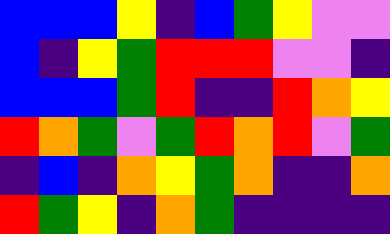[["blue", "blue", "blue", "yellow", "indigo", "blue", "green", "yellow", "violet", "violet"], ["blue", "indigo", "yellow", "green", "red", "red", "red", "violet", "violet", "indigo"], ["blue", "blue", "blue", "green", "red", "indigo", "indigo", "red", "orange", "yellow"], ["red", "orange", "green", "violet", "green", "red", "orange", "red", "violet", "green"], ["indigo", "blue", "indigo", "orange", "yellow", "green", "orange", "indigo", "indigo", "orange"], ["red", "green", "yellow", "indigo", "orange", "green", "indigo", "indigo", "indigo", "indigo"]]